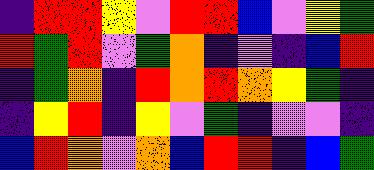[["indigo", "red", "red", "yellow", "violet", "red", "red", "blue", "violet", "yellow", "green"], ["red", "green", "red", "violet", "green", "orange", "indigo", "violet", "indigo", "blue", "red"], ["indigo", "green", "orange", "indigo", "red", "orange", "red", "orange", "yellow", "green", "indigo"], ["indigo", "yellow", "red", "indigo", "yellow", "violet", "green", "indigo", "violet", "violet", "indigo"], ["blue", "red", "orange", "violet", "orange", "blue", "red", "red", "indigo", "blue", "green"]]